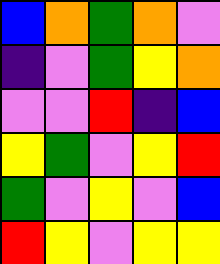[["blue", "orange", "green", "orange", "violet"], ["indigo", "violet", "green", "yellow", "orange"], ["violet", "violet", "red", "indigo", "blue"], ["yellow", "green", "violet", "yellow", "red"], ["green", "violet", "yellow", "violet", "blue"], ["red", "yellow", "violet", "yellow", "yellow"]]